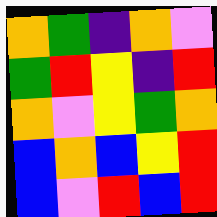[["orange", "green", "indigo", "orange", "violet"], ["green", "red", "yellow", "indigo", "red"], ["orange", "violet", "yellow", "green", "orange"], ["blue", "orange", "blue", "yellow", "red"], ["blue", "violet", "red", "blue", "red"]]